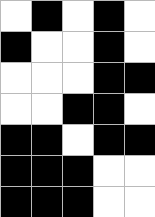[["white", "black", "white", "black", "white"], ["black", "white", "white", "black", "white"], ["white", "white", "white", "black", "black"], ["white", "white", "black", "black", "white"], ["black", "black", "white", "black", "black"], ["black", "black", "black", "white", "white"], ["black", "black", "black", "white", "white"]]